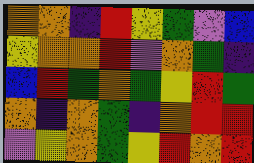[["orange", "orange", "indigo", "red", "yellow", "green", "violet", "blue"], ["yellow", "orange", "orange", "red", "violet", "orange", "green", "indigo"], ["blue", "red", "green", "orange", "green", "yellow", "red", "green"], ["orange", "indigo", "orange", "green", "indigo", "orange", "red", "red"], ["violet", "yellow", "orange", "green", "yellow", "red", "orange", "red"]]